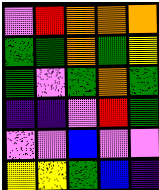[["violet", "red", "orange", "orange", "orange"], ["green", "green", "orange", "green", "yellow"], ["green", "violet", "green", "orange", "green"], ["indigo", "indigo", "violet", "red", "green"], ["violet", "violet", "blue", "violet", "violet"], ["yellow", "yellow", "green", "blue", "indigo"]]